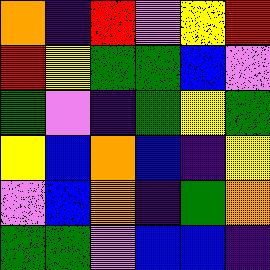[["orange", "indigo", "red", "violet", "yellow", "red"], ["red", "yellow", "green", "green", "blue", "violet"], ["green", "violet", "indigo", "green", "yellow", "green"], ["yellow", "blue", "orange", "blue", "indigo", "yellow"], ["violet", "blue", "orange", "indigo", "green", "orange"], ["green", "green", "violet", "blue", "blue", "indigo"]]